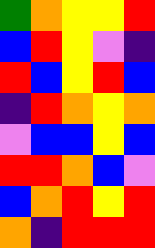[["green", "orange", "yellow", "yellow", "red"], ["blue", "red", "yellow", "violet", "indigo"], ["red", "blue", "yellow", "red", "blue"], ["indigo", "red", "orange", "yellow", "orange"], ["violet", "blue", "blue", "yellow", "blue"], ["red", "red", "orange", "blue", "violet"], ["blue", "orange", "red", "yellow", "red"], ["orange", "indigo", "red", "red", "red"]]